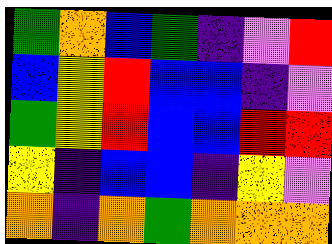[["green", "orange", "blue", "green", "indigo", "violet", "red"], ["blue", "yellow", "red", "blue", "blue", "indigo", "violet"], ["green", "yellow", "red", "blue", "blue", "red", "red"], ["yellow", "indigo", "blue", "blue", "indigo", "yellow", "violet"], ["orange", "indigo", "orange", "green", "orange", "orange", "orange"]]